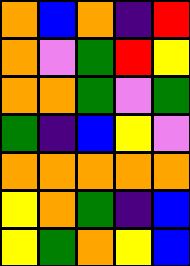[["orange", "blue", "orange", "indigo", "red"], ["orange", "violet", "green", "red", "yellow"], ["orange", "orange", "green", "violet", "green"], ["green", "indigo", "blue", "yellow", "violet"], ["orange", "orange", "orange", "orange", "orange"], ["yellow", "orange", "green", "indigo", "blue"], ["yellow", "green", "orange", "yellow", "blue"]]